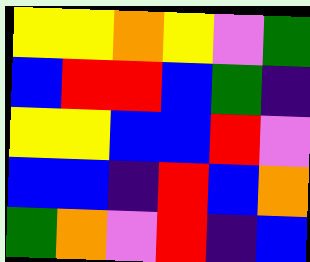[["yellow", "yellow", "orange", "yellow", "violet", "green"], ["blue", "red", "red", "blue", "green", "indigo"], ["yellow", "yellow", "blue", "blue", "red", "violet"], ["blue", "blue", "indigo", "red", "blue", "orange"], ["green", "orange", "violet", "red", "indigo", "blue"]]